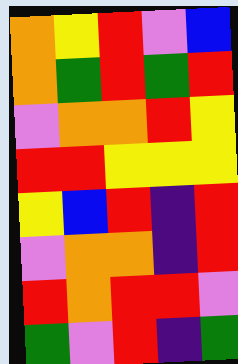[["orange", "yellow", "red", "violet", "blue"], ["orange", "green", "red", "green", "red"], ["violet", "orange", "orange", "red", "yellow"], ["red", "red", "yellow", "yellow", "yellow"], ["yellow", "blue", "red", "indigo", "red"], ["violet", "orange", "orange", "indigo", "red"], ["red", "orange", "red", "red", "violet"], ["green", "violet", "red", "indigo", "green"]]